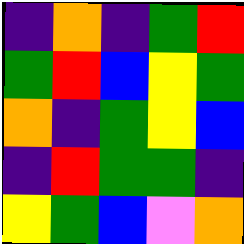[["indigo", "orange", "indigo", "green", "red"], ["green", "red", "blue", "yellow", "green"], ["orange", "indigo", "green", "yellow", "blue"], ["indigo", "red", "green", "green", "indigo"], ["yellow", "green", "blue", "violet", "orange"]]